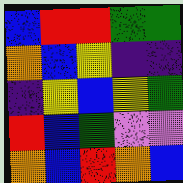[["blue", "red", "red", "green", "green"], ["orange", "blue", "yellow", "indigo", "indigo"], ["indigo", "yellow", "blue", "yellow", "green"], ["red", "blue", "green", "violet", "violet"], ["orange", "blue", "red", "orange", "blue"]]